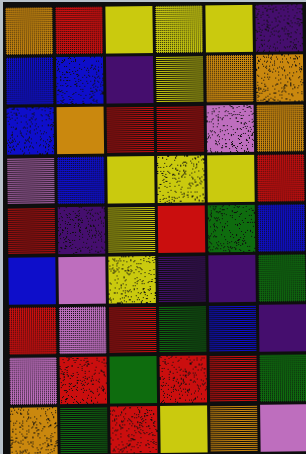[["orange", "red", "yellow", "yellow", "yellow", "indigo"], ["blue", "blue", "indigo", "yellow", "orange", "orange"], ["blue", "orange", "red", "red", "violet", "orange"], ["violet", "blue", "yellow", "yellow", "yellow", "red"], ["red", "indigo", "yellow", "red", "green", "blue"], ["blue", "violet", "yellow", "indigo", "indigo", "green"], ["red", "violet", "red", "green", "blue", "indigo"], ["violet", "red", "green", "red", "red", "green"], ["orange", "green", "red", "yellow", "orange", "violet"]]